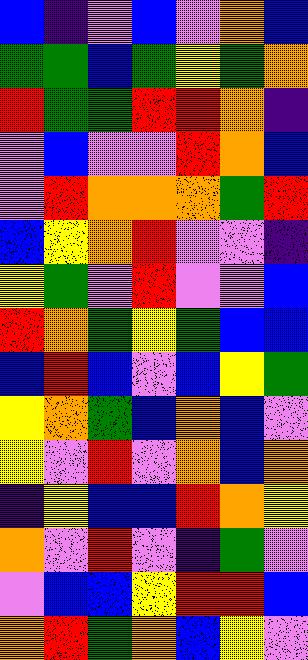[["blue", "indigo", "violet", "blue", "violet", "orange", "blue"], ["green", "green", "blue", "green", "yellow", "green", "orange"], ["red", "green", "green", "red", "red", "orange", "indigo"], ["violet", "blue", "violet", "violet", "red", "orange", "blue"], ["violet", "red", "orange", "orange", "orange", "green", "red"], ["blue", "yellow", "orange", "red", "violet", "violet", "indigo"], ["yellow", "green", "violet", "red", "violet", "violet", "blue"], ["red", "orange", "green", "yellow", "green", "blue", "blue"], ["blue", "red", "blue", "violet", "blue", "yellow", "green"], ["yellow", "orange", "green", "blue", "orange", "blue", "violet"], ["yellow", "violet", "red", "violet", "orange", "blue", "orange"], ["indigo", "yellow", "blue", "blue", "red", "orange", "yellow"], ["orange", "violet", "red", "violet", "indigo", "green", "violet"], ["violet", "blue", "blue", "yellow", "red", "red", "blue"], ["orange", "red", "green", "orange", "blue", "yellow", "violet"]]